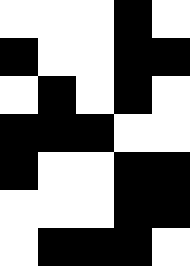[["white", "white", "white", "black", "white"], ["black", "white", "white", "black", "black"], ["white", "black", "white", "black", "white"], ["black", "black", "black", "white", "white"], ["black", "white", "white", "black", "black"], ["white", "white", "white", "black", "black"], ["white", "black", "black", "black", "white"]]